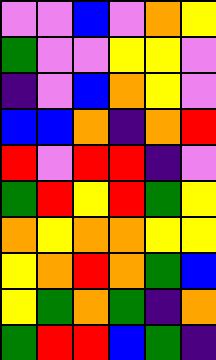[["violet", "violet", "blue", "violet", "orange", "yellow"], ["green", "violet", "violet", "yellow", "yellow", "violet"], ["indigo", "violet", "blue", "orange", "yellow", "violet"], ["blue", "blue", "orange", "indigo", "orange", "red"], ["red", "violet", "red", "red", "indigo", "violet"], ["green", "red", "yellow", "red", "green", "yellow"], ["orange", "yellow", "orange", "orange", "yellow", "yellow"], ["yellow", "orange", "red", "orange", "green", "blue"], ["yellow", "green", "orange", "green", "indigo", "orange"], ["green", "red", "red", "blue", "green", "indigo"]]